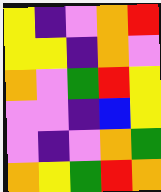[["yellow", "indigo", "violet", "orange", "red"], ["yellow", "yellow", "indigo", "orange", "violet"], ["orange", "violet", "green", "red", "yellow"], ["violet", "violet", "indigo", "blue", "yellow"], ["violet", "indigo", "violet", "orange", "green"], ["orange", "yellow", "green", "red", "orange"]]